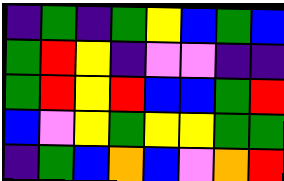[["indigo", "green", "indigo", "green", "yellow", "blue", "green", "blue"], ["green", "red", "yellow", "indigo", "violet", "violet", "indigo", "indigo"], ["green", "red", "yellow", "red", "blue", "blue", "green", "red"], ["blue", "violet", "yellow", "green", "yellow", "yellow", "green", "green"], ["indigo", "green", "blue", "orange", "blue", "violet", "orange", "red"]]